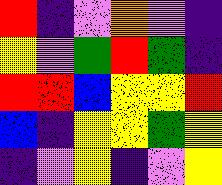[["red", "indigo", "violet", "orange", "violet", "indigo"], ["yellow", "violet", "green", "red", "green", "indigo"], ["red", "red", "blue", "yellow", "yellow", "red"], ["blue", "indigo", "yellow", "yellow", "green", "yellow"], ["indigo", "violet", "yellow", "indigo", "violet", "yellow"]]